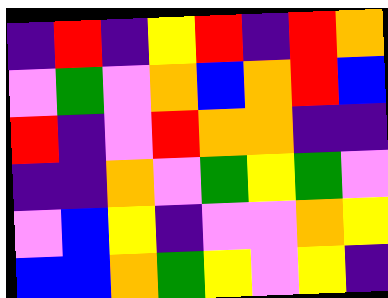[["indigo", "red", "indigo", "yellow", "red", "indigo", "red", "orange"], ["violet", "green", "violet", "orange", "blue", "orange", "red", "blue"], ["red", "indigo", "violet", "red", "orange", "orange", "indigo", "indigo"], ["indigo", "indigo", "orange", "violet", "green", "yellow", "green", "violet"], ["violet", "blue", "yellow", "indigo", "violet", "violet", "orange", "yellow"], ["blue", "blue", "orange", "green", "yellow", "violet", "yellow", "indigo"]]